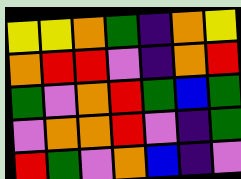[["yellow", "yellow", "orange", "green", "indigo", "orange", "yellow"], ["orange", "red", "red", "violet", "indigo", "orange", "red"], ["green", "violet", "orange", "red", "green", "blue", "green"], ["violet", "orange", "orange", "red", "violet", "indigo", "green"], ["red", "green", "violet", "orange", "blue", "indigo", "violet"]]